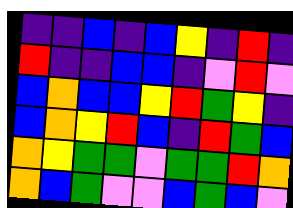[["indigo", "indigo", "blue", "indigo", "blue", "yellow", "indigo", "red", "indigo"], ["red", "indigo", "indigo", "blue", "blue", "indigo", "violet", "red", "violet"], ["blue", "orange", "blue", "blue", "yellow", "red", "green", "yellow", "indigo"], ["blue", "orange", "yellow", "red", "blue", "indigo", "red", "green", "blue"], ["orange", "yellow", "green", "green", "violet", "green", "green", "red", "orange"], ["orange", "blue", "green", "violet", "violet", "blue", "green", "blue", "violet"]]